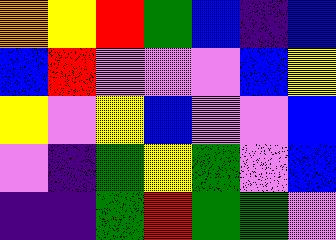[["orange", "yellow", "red", "green", "blue", "indigo", "blue"], ["blue", "red", "violet", "violet", "violet", "blue", "yellow"], ["yellow", "violet", "yellow", "blue", "violet", "violet", "blue"], ["violet", "indigo", "green", "yellow", "green", "violet", "blue"], ["indigo", "indigo", "green", "red", "green", "green", "violet"]]